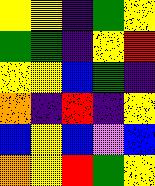[["yellow", "yellow", "indigo", "green", "yellow"], ["green", "green", "indigo", "yellow", "red"], ["yellow", "yellow", "blue", "green", "indigo"], ["orange", "indigo", "red", "indigo", "yellow"], ["blue", "yellow", "blue", "violet", "blue"], ["orange", "yellow", "red", "green", "yellow"]]